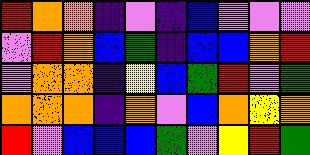[["red", "orange", "orange", "indigo", "violet", "indigo", "blue", "violet", "violet", "violet"], ["violet", "red", "orange", "blue", "green", "indigo", "blue", "blue", "orange", "red"], ["violet", "orange", "orange", "indigo", "yellow", "blue", "green", "red", "violet", "green"], ["orange", "orange", "orange", "indigo", "orange", "violet", "blue", "orange", "yellow", "orange"], ["red", "violet", "blue", "blue", "blue", "green", "violet", "yellow", "red", "green"]]